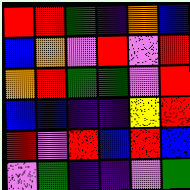[["red", "red", "green", "indigo", "orange", "blue"], ["blue", "orange", "violet", "red", "violet", "red"], ["orange", "red", "green", "green", "violet", "red"], ["blue", "blue", "indigo", "indigo", "yellow", "red"], ["red", "violet", "red", "blue", "red", "blue"], ["violet", "green", "indigo", "indigo", "violet", "green"]]